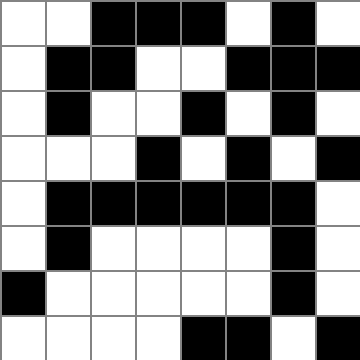[["white", "white", "black", "black", "black", "white", "black", "white"], ["white", "black", "black", "white", "white", "black", "black", "black"], ["white", "black", "white", "white", "black", "white", "black", "white"], ["white", "white", "white", "black", "white", "black", "white", "black"], ["white", "black", "black", "black", "black", "black", "black", "white"], ["white", "black", "white", "white", "white", "white", "black", "white"], ["black", "white", "white", "white", "white", "white", "black", "white"], ["white", "white", "white", "white", "black", "black", "white", "black"]]